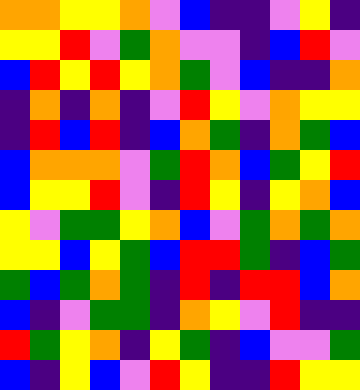[["orange", "orange", "yellow", "yellow", "orange", "violet", "blue", "indigo", "indigo", "violet", "yellow", "indigo"], ["yellow", "yellow", "red", "violet", "green", "orange", "violet", "violet", "indigo", "blue", "red", "violet"], ["blue", "red", "yellow", "red", "yellow", "orange", "green", "violet", "blue", "indigo", "indigo", "orange"], ["indigo", "orange", "indigo", "orange", "indigo", "violet", "red", "yellow", "violet", "orange", "yellow", "yellow"], ["indigo", "red", "blue", "red", "indigo", "blue", "orange", "green", "indigo", "orange", "green", "blue"], ["blue", "orange", "orange", "orange", "violet", "green", "red", "orange", "blue", "green", "yellow", "red"], ["blue", "yellow", "yellow", "red", "violet", "indigo", "red", "yellow", "indigo", "yellow", "orange", "blue"], ["yellow", "violet", "green", "green", "yellow", "orange", "blue", "violet", "green", "orange", "green", "orange"], ["yellow", "yellow", "blue", "yellow", "green", "blue", "red", "red", "green", "indigo", "blue", "green"], ["green", "blue", "green", "orange", "green", "indigo", "red", "indigo", "red", "red", "blue", "orange"], ["blue", "indigo", "violet", "green", "green", "indigo", "orange", "yellow", "violet", "red", "indigo", "indigo"], ["red", "green", "yellow", "orange", "indigo", "yellow", "green", "indigo", "blue", "violet", "violet", "green"], ["blue", "indigo", "yellow", "blue", "violet", "red", "yellow", "indigo", "indigo", "red", "yellow", "yellow"]]